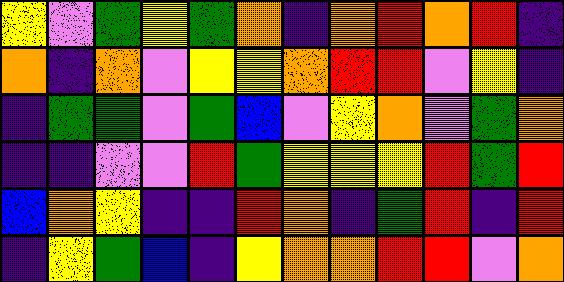[["yellow", "violet", "green", "yellow", "green", "orange", "indigo", "orange", "red", "orange", "red", "indigo"], ["orange", "indigo", "orange", "violet", "yellow", "yellow", "orange", "red", "red", "violet", "yellow", "indigo"], ["indigo", "green", "green", "violet", "green", "blue", "violet", "yellow", "orange", "violet", "green", "orange"], ["indigo", "indigo", "violet", "violet", "red", "green", "yellow", "yellow", "yellow", "red", "green", "red"], ["blue", "orange", "yellow", "indigo", "indigo", "red", "orange", "indigo", "green", "red", "indigo", "red"], ["indigo", "yellow", "green", "blue", "indigo", "yellow", "orange", "orange", "red", "red", "violet", "orange"]]